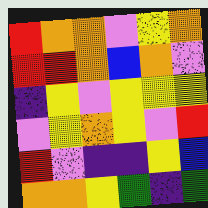[["red", "orange", "orange", "violet", "yellow", "orange"], ["red", "red", "orange", "blue", "orange", "violet"], ["indigo", "yellow", "violet", "yellow", "yellow", "yellow"], ["violet", "yellow", "orange", "yellow", "violet", "red"], ["red", "violet", "indigo", "indigo", "yellow", "blue"], ["orange", "orange", "yellow", "green", "indigo", "green"]]